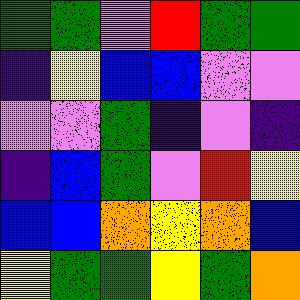[["green", "green", "violet", "red", "green", "green"], ["indigo", "yellow", "blue", "blue", "violet", "violet"], ["violet", "violet", "green", "indigo", "violet", "indigo"], ["indigo", "blue", "green", "violet", "red", "yellow"], ["blue", "blue", "orange", "yellow", "orange", "blue"], ["yellow", "green", "green", "yellow", "green", "orange"]]